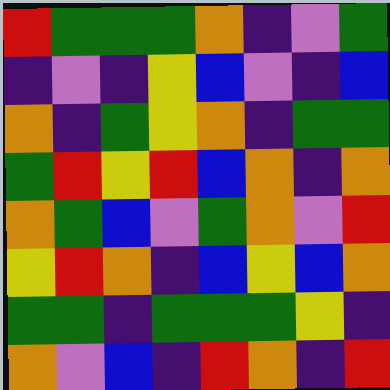[["red", "green", "green", "green", "orange", "indigo", "violet", "green"], ["indigo", "violet", "indigo", "yellow", "blue", "violet", "indigo", "blue"], ["orange", "indigo", "green", "yellow", "orange", "indigo", "green", "green"], ["green", "red", "yellow", "red", "blue", "orange", "indigo", "orange"], ["orange", "green", "blue", "violet", "green", "orange", "violet", "red"], ["yellow", "red", "orange", "indigo", "blue", "yellow", "blue", "orange"], ["green", "green", "indigo", "green", "green", "green", "yellow", "indigo"], ["orange", "violet", "blue", "indigo", "red", "orange", "indigo", "red"]]